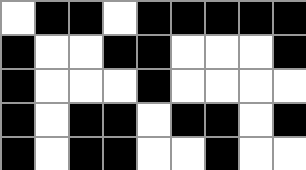[["white", "black", "black", "white", "black", "black", "black", "black", "black"], ["black", "white", "white", "black", "black", "white", "white", "white", "black"], ["black", "white", "white", "white", "black", "white", "white", "white", "white"], ["black", "white", "black", "black", "white", "black", "black", "white", "black"], ["black", "white", "black", "black", "white", "white", "black", "white", "white"]]